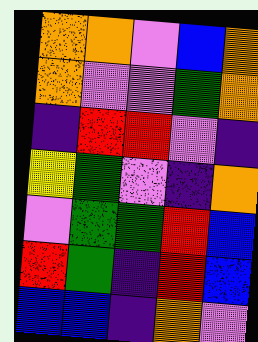[["orange", "orange", "violet", "blue", "orange"], ["orange", "violet", "violet", "green", "orange"], ["indigo", "red", "red", "violet", "indigo"], ["yellow", "green", "violet", "indigo", "orange"], ["violet", "green", "green", "red", "blue"], ["red", "green", "indigo", "red", "blue"], ["blue", "blue", "indigo", "orange", "violet"]]